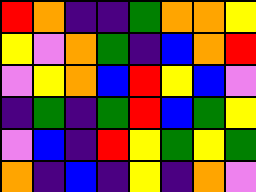[["red", "orange", "indigo", "indigo", "green", "orange", "orange", "yellow"], ["yellow", "violet", "orange", "green", "indigo", "blue", "orange", "red"], ["violet", "yellow", "orange", "blue", "red", "yellow", "blue", "violet"], ["indigo", "green", "indigo", "green", "red", "blue", "green", "yellow"], ["violet", "blue", "indigo", "red", "yellow", "green", "yellow", "green"], ["orange", "indigo", "blue", "indigo", "yellow", "indigo", "orange", "violet"]]